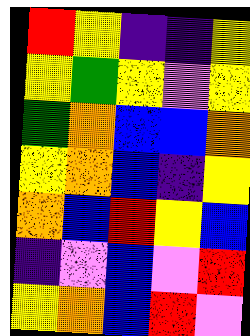[["red", "yellow", "indigo", "indigo", "yellow"], ["yellow", "green", "yellow", "violet", "yellow"], ["green", "orange", "blue", "blue", "orange"], ["yellow", "orange", "blue", "indigo", "yellow"], ["orange", "blue", "red", "yellow", "blue"], ["indigo", "violet", "blue", "violet", "red"], ["yellow", "orange", "blue", "red", "violet"]]